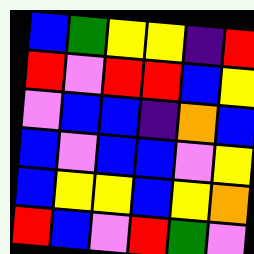[["blue", "green", "yellow", "yellow", "indigo", "red"], ["red", "violet", "red", "red", "blue", "yellow"], ["violet", "blue", "blue", "indigo", "orange", "blue"], ["blue", "violet", "blue", "blue", "violet", "yellow"], ["blue", "yellow", "yellow", "blue", "yellow", "orange"], ["red", "blue", "violet", "red", "green", "violet"]]